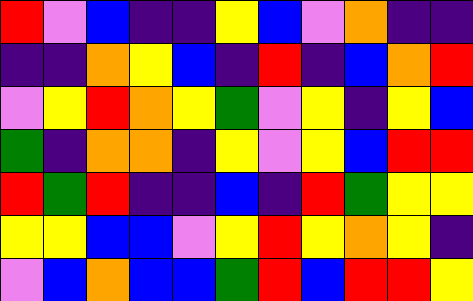[["red", "violet", "blue", "indigo", "indigo", "yellow", "blue", "violet", "orange", "indigo", "indigo"], ["indigo", "indigo", "orange", "yellow", "blue", "indigo", "red", "indigo", "blue", "orange", "red"], ["violet", "yellow", "red", "orange", "yellow", "green", "violet", "yellow", "indigo", "yellow", "blue"], ["green", "indigo", "orange", "orange", "indigo", "yellow", "violet", "yellow", "blue", "red", "red"], ["red", "green", "red", "indigo", "indigo", "blue", "indigo", "red", "green", "yellow", "yellow"], ["yellow", "yellow", "blue", "blue", "violet", "yellow", "red", "yellow", "orange", "yellow", "indigo"], ["violet", "blue", "orange", "blue", "blue", "green", "red", "blue", "red", "red", "yellow"]]